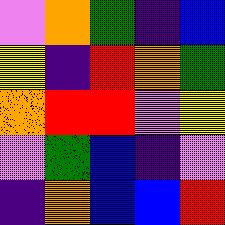[["violet", "orange", "green", "indigo", "blue"], ["yellow", "indigo", "red", "orange", "green"], ["orange", "red", "red", "violet", "yellow"], ["violet", "green", "blue", "indigo", "violet"], ["indigo", "orange", "blue", "blue", "red"]]